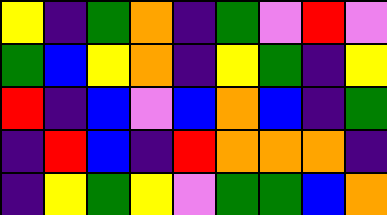[["yellow", "indigo", "green", "orange", "indigo", "green", "violet", "red", "violet"], ["green", "blue", "yellow", "orange", "indigo", "yellow", "green", "indigo", "yellow"], ["red", "indigo", "blue", "violet", "blue", "orange", "blue", "indigo", "green"], ["indigo", "red", "blue", "indigo", "red", "orange", "orange", "orange", "indigo"], ["indigo", "yellow", "green", "yellow", "violet", "green", "green", "blue", "orange"]]